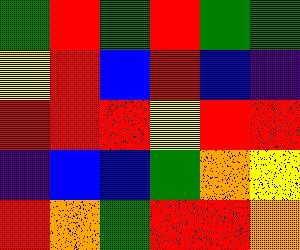[["green", "red", "green", "red", "green", "green"], ["yellow", "red", "blue", "red", "blue", "indigo"], ["red", "red", "red", "yellow", "red", "red"], ["indigo", "blue", "blue", "green", "orange", "yellow"], ["red", "orange", "green", "red", "red", "orange"]]